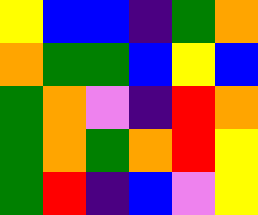[["yellow", "blue", "blue", "indigo", "green", "orange"], ["orange", "green", "green", "blue", "yellow", "blue"], ["green", "orange", "violet", "indigo", "red", "orange"], ["green", "orange", "green", "orange", "red", "yellow"], ["green", "red", "indigo", "blue", "violet", "yellow"]]